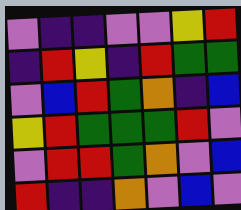[["violet", "indigo", "indigo", "violet", "violet", "yellow", "red"], ["indigo", "red", "yellow", "indigo", "red", "green", "green"], ["violet", "blue", "red", "green", "orange", "indigo", "blue"], ["yellow", "red", "green", "green", "green", "red", "violet"], ["violet", "red", "red", "green", "orange", "violet", "blue"], ["red", "indigo", "indigo", "orange", "violet", "blue", "violet"]]